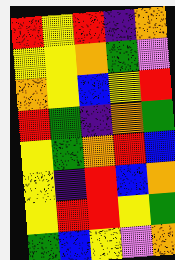[["red", "yellow", "red", "indigo", "orange"], ["yellow", "yellow", "orange", "green", "violet"], ["orange", "yellow", "blue", "yellow", "red"], ["red", "green", "indigo", "orange", "green"], ["yellow", "green", "orange", "red", "blue"], ["yellow", "indigo", "red", "blue", "orange"], ["yellow", "red", "red", "yellow", "green"], ["green", "blue", "yellow", "violet", "orange"]]